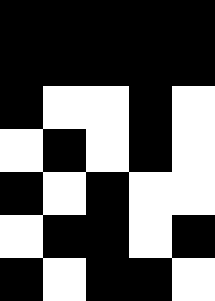[["black", "black", "black", "black", "black"], ["black", "black", "black", "black", "black"], ["black", "white", "white", "black", "white"], ["white", "black", "white", "black", "white"], ["black", "white", "black", "white", "white"], ["white", "black", "black", "white", "black"], ["black", "white", "black", "black", "white"]]